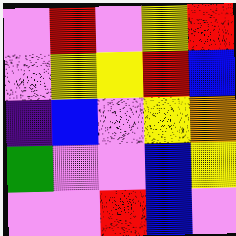[["violet", "red", "violet", "yellow", "red"], ["violet", "yellow", "yellow", "red", "blue"], ["indigo", "blue", "violet", "yellow", "orange"], ["green", "violet", "violet", "blue", "yellow"], ["violet", "violet", "red", "blue", "violet"]]